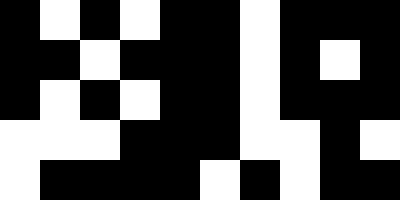[["black", "white", "black", "white", "black", "black", "white", "black", "black", "black"], ["black", "black", "white", "black", "black", "black", "white", "black", "white", "black"], ["black", "white", "black", "white", "black", "black", "white", "black", "black", "black"], ["white", "white", "white", "black", "black", "black", "white", "white", "black", "white"], ["white", "black", "black", "black", "black", "white", "black", "white", "black", "black"]]